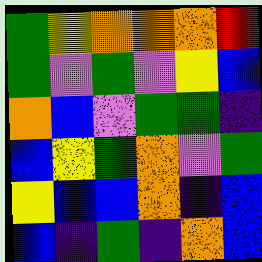[["green", "yellow", "orange", "orange", "orange", "red"], ["green", "violet", "green", "violet", "yellow", "blue"], ["orange", "blue", "violet", "green", "green", "indigo"], ["blue", "yellow", "green", "orange", "violet", "green"], ["yellow", "blue", "blue", "orange", "indigo", "blue"], ["blue", "indigo", "green", "indigo", "orange", "blue"]]